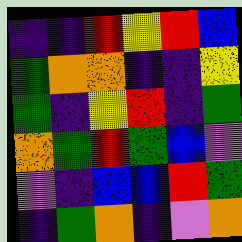[["indigo", "indigo", "red", "yellow", "red", "blue"], ["green", "orange", "orange", "indigo", "indigo", "yellow"], ["green", "indigo", "yellow", "red", "indigo", "green"], ["orange", "green", "red", "green", "blue", "violet"], ["violet", "indigo", "blue", "blue", "red", "green"], ["indigo", "green", "orange", "indigo", "violet", "orange"]]